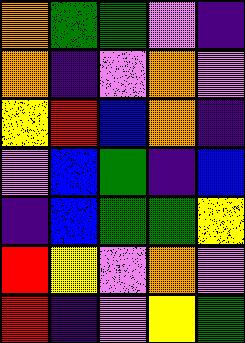[["orange", "green", "green", "violet", "indigo"], ["orange", "indigo", "violet", "orange", "violet"], ["yellow", "red", "blue", "orange", "indigo"], ["violet", "blue", "green", "indigo", "blue"], ["indigo", "blue", "green", "green", "yellow"], ["red", "yellow", "violet", "orange", "violet"], ["red", "indigo", "violet", "yellow", "green"]]